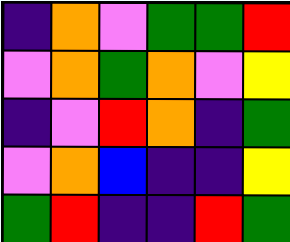[["indigo", "orange", "violet", "green", "green", "red"], ["violet", "orange", "green", "orange", "violet", "yellow"], ["indigo", "violet", "red", "orange", "indigo", "green"], ["violet", "orange", "blue", "indigo", "indigo", "yellow"], ["green", "red", "indigo", "indigo", "red", "green"]]